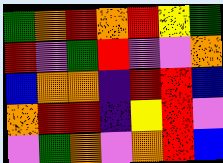[["green", "orange", "red", "orange", "red", "yellow", "green"], ["red", "violet", "green", "red", "violet", "violet", "orange"], ["blue", "orange", "orange", "indigo", "red", "red", "blue"], ["orange", "red", "red", "indigo", "yellow", "red", "violet"], ["violet", "green", "orange", "violet", "orange", "red", "blue"]]